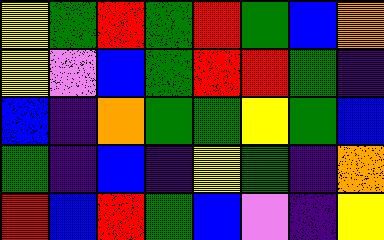[["yellow", "green", "red", "green", "red", "green", "blue", "orange"], ["yellow", "violet", "blue", "green", "red", "red", "green", "indigo"], ["blue", "indigo", "orange", "green", "green", "yellow", "green", "blue"], ["green", "indigo", "blue", "indigo", "yellow", "green", "indigo", "orange"], ["red", "blue", "red", "green", "blue", "violet", "indigo", "yellow"]]